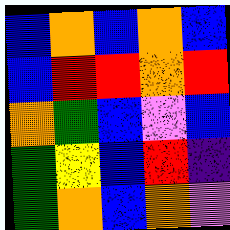[["blue", "orange", "blue", "orange", "blue"], ["blue", "red", "red", "orange", "red"], ["orange", "green", "blue", "violet", "blue"], ["green", "yellow", "blue", "red", "indigo"], ["green", "orange", "blue", "orange", "violet"]]